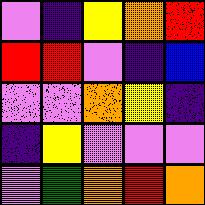[["violet", "indigo", "yellow", "orange", "red"], ["red", "red", "violet", "indigo", "blue"], ["violet", "violet", "orange", "yellow", "indigo"], ["indigo", "yellow", "violet", "violet", "violet"], ["violet", "green", "orange", "red", "orange"]]